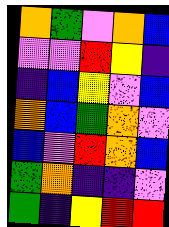[["orange", "green", "violet", "orange", "blue"], ["violet", "violet", "red", "yellow", "indigo"], ["indigo", "blue", "yellow", "violet", "blue"], ["orange", "blue", "green", "orange", "violet"], ["blue", "violet", "red", "orange", "blue"], ["green", "orange", "indigo", "indigo", "violet"], ["green", "indigo", "yellow", "red", "red"]]